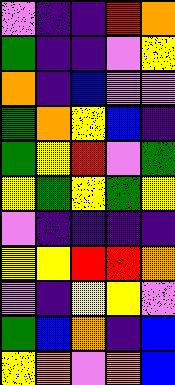[["violet", "indigo", "indigo", "red", "orange"], ["green", "indigo", "indigo", "violet", "yellow"], ["orange", "indigo", "blue", "violet", "violet"], ["green", "orange", "yellow", "blue", "indigo"], ["green", "yellow", "red", "violet", "green"], ["yellow", "green", "yellow", "green", "yellow"], ["violet", "indigo", "indigo", "indigo", "indigo"], ["yellow", "yellow", "red", "red", "orange"], ["violet", "indigo", "yellow", "yellow", "violet"], ["green", "blue", "orange", "indigo", "blue"], ["yellow", "orange", "violet", "orange", "blue"]]